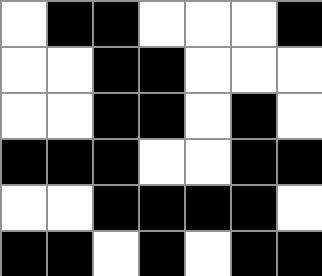[["white", "black", "black", "white", "white", "white", "black"], ["white", "white", "black", "black", "white", "white", "white"], ["white", "white", "black", "black", "white", "black", "white"], ["black", "black", "black", "white", "white", "black", "black"], ["white", "white", "black", "black", "black", "black", "white"], ["black", "black", "white", "black", "white", "black", "black"]]